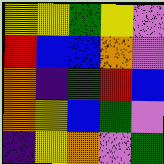[["yellow", "yellow", "green", "yellow", "violet"], ["red", "blue", "blue", "orange", "violet"], ["orange", "indigo", "green", "red", "blue"], ["orange", "yellow", "blue", "green", "violet"], ["indigo", "yellow", "orange", "violet", "green"]]